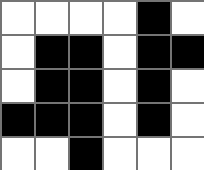[["white", "white", "white", "white", "black", "white"], ["white", "black", "black", "white", "black", "black"], ["white", "black", "black", "white", "black", "white"], ["black", "black", "black", "white", "black", "white"], ["white", "white", "black", "white", "white", "white"]]